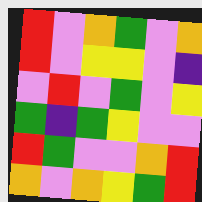[["red", "violet", "orange", "green", "violet", "orange"], ["red", "violet", "yellow", "yellow", "violet", "indigo"], ["violet", "red", "violet", "green", "violet", "yellow"], ["green", "indigo", "green", "yellow", "violet", "violet"], ["red", "green", "violet", "violet", "orange", "red"], ["orange", "violet", "orange", "yellow", "green", "red"]]